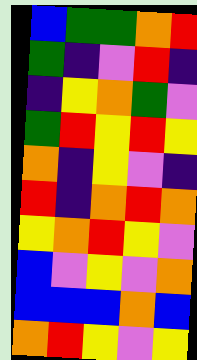[["blue", "green", "green", "orange", "red"], ["green", "indigo", "violet", "red", "indigo"], ["indigo", "yellow", "orange", "green", "violet"], ["green", "red", "yellow", "red", "yellow"], ["orange", "indigo", "yellow", "violet", "indigo"], ["red", "indigo", "orange", "red", "orange"], ["yellow", "orange", "red", "yellow", "violet"], ["blue", "violet", "yellow", "violet", "orange"], ["blue", "blue", "blue", "orange", "blue"], ["orange", "red", "yellow", "violet", "yellow"]]